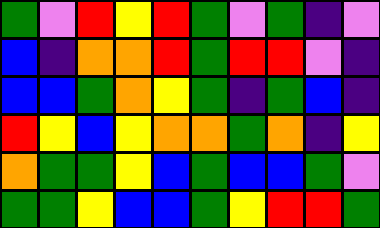[["green", "violet", "red", "yellow", "red", "green", "violet", "green", "indigo", "violet"], ["blue", "indigo", "orange", "orange", "red", "green", "red", "red", "violet", "indigo"], ["blue", "blue", "green", "orange", "yellow", "green", "indigo", "green", "blue", "indigo"], ["red", "yellow", "blue", "yellow", "orange", "orange", "green", "orange", "indigo", "yellow"], ["orange", "green", "green", "yellow", "blue", "green", "blue", "blue", "green", "violet"], ["green", "green", "yellow", "blue", "blue", "green", "yellow", "red", "red", "green"]]